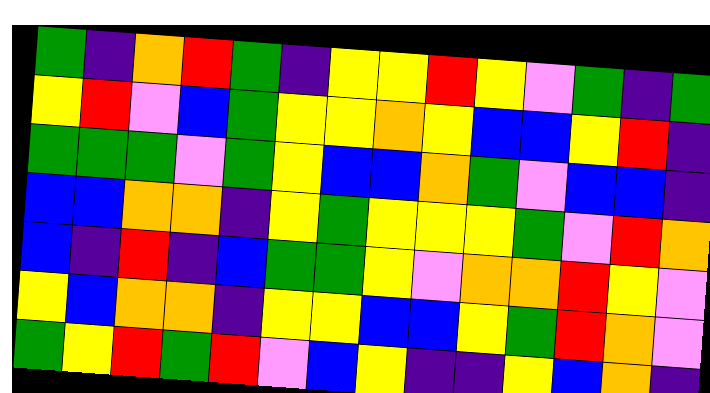[["green", "indigo", "orange", "red", "green", "indigo", "yellow", "yellow", "red", "yellow", "violet", "green", "indigo", "green"], ["yellow", "red", "violet", "blue", "green", "yellow", "yellow", "orange", "yellow", "blue", "blue", "yellow", "red", "indigo"], ["green", "green", "green", "violet", "green", "yellow", "blue", "blue", "orange", "green", "violet", "blue", "blue", "indigo"], ["blue", "blue", "orange", "orange", "indigo", "yellow", "green", "yellow", "yellow", "yellow", "green", "violet", "red", "orange"], ["blue", "indigo", "red", "indigo", "blue", "green", "green", "yellow", "violet", "orange", "orange", "red", "yellow", "violet"], ["yellow", "blue", "orange", "orange", "indigo", "yellow", "yellow", "blue", "blue", "yellow", "green", "red", "orange", "violet"], ["green", "yellow", "red", "green", "red", "violet", "blue", "yellow", "indigo", "indigo", "yellow", "blue", "orange", "indigo"]]